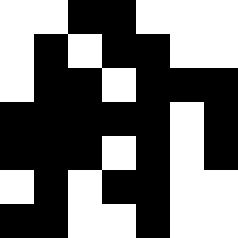[["white", "white", "black", "black", "white", "white", "white"], ["white", "black", "white", "black", "black", "white", "white"], ["white", "black", "black", "white", "black", "black", "black"], ["black", "black", "black", "black", "black", "white", "black"], ["black", "black", "black", "white", "black", "white", "black"], ["white", "black", "white", "black", "black", "white", "white"], ["black", "black", "white", "white", "black", "white", "white"]]